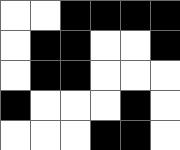[["white", "white", "black", "black", "black", "black"], ["white", "black", "black", "white", "white", "black"], ["white", "black", "black", "white", "white", "white"], ["black", "white", "white", "white", "black", "white"], ["white", "white", "white", "black", "black", "white"]]